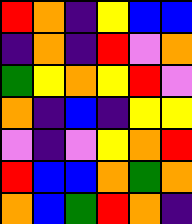[["red", "orange", "indigo", "yellow", "blue", "blue"], ["indigo", "orange", "indigo", "red", "violet", "orange"], ["green", "yellow", "orange", "yellow", "red", "violet"], ["orange", "indigo", "blue", "indigo", "yellow", "yellow"], ["violet", "indigo", "violet", "yellow", "orange", "red"], ["red", "blue", "blue", "orange", "green", "orange"], ["orange", "blue", "green", "red", "orange", "indigo"]]